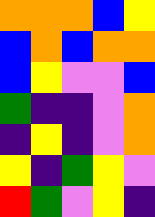[["orange", "orange", "orange", "blue", "yellow"], ["blue", "orange", "blue", "orange", "orange"], ["blue", "yellow", "violet", "violet", "blue"], ["green", "indigo", "indigo", "violet", "orange"], ["indigo", "yellow", "indigo", "violet", "orange"], ["yellow", "indigo", "green", "yellow", "violet"], ["red", "green", "violet", "yellow", "indigo"]]